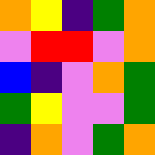[["orange", "yellow", "indigo", "green", "orange"], ["violet", "red", "red", "violet", "orange"], ["blue", "indigo", "violet", "orange", "green"], ["green", "yellow", "violet", "violet", "green"], ["indigo", "orange", "violet", "green", "orange"]]